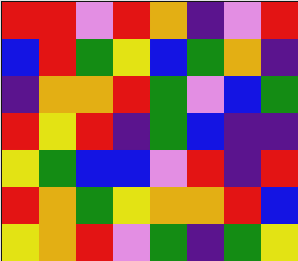[["red", "red", "violet", "red", "orange", "indigo", "violet", "red"], ["blue", "red", "green", "yellow", "blue", "green", "orange", "indigo"], ["indigo", "orange", "orange", "red", "green", "violet", "blue", "green"], ["red", "yellow", "red", "indigo", "green", "blue", "indigo", "indigo"], ["yellow", "green", "blue", "blue", "violet", "red", "indigo", "red"], ["red", "orange", "green", "yellow", "orange", "orange", "red", "blue"], ["yellow", "orange", "red", "violet", "green", "indigo", "green", "yellow"]]